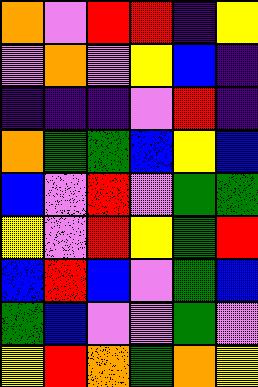[["orange", "violet", "red", "red", "indigo", "yellow"], ["violet", "orange", "violet", "yellow", "blue", "indigo"], ["indigo", "indigo", "indigo", "violet", "red", "indigo"], ["orange", "green", "green", "blue", "yellow", "blue"], ["blue", "violet", "red", "violet", "green", "green"], ["yellow", "violet", "red", "yellow", "green", "red"], ["blue", "red", "blue", "violet", "green", "blue"], ["green", "blue", "violet", "violet", "green", "violet"], ["yellow", "red", "orange", "green", "orange", "yellow"]]